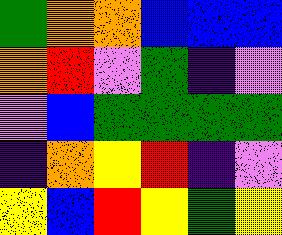[["green", "orange", "orange", "blue", "blue", "blue"], ["orange", "red", "violet", "green", "indigo", "violet"], ["violet", "blue", "green", "green", "green", "green"], ["indigo", "orange", "yellow", "red", "indigo", "violet"], ["yellow", "blue", "red", "yellow", "green", "yellow"]]